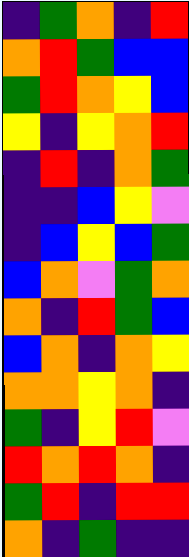[["indigo", "green", "orange", "indigo", "red"], ["orange", "red", "green", "blue", "blue"], ["green", "red", "orange", "yellow", "blue"], ["yellow", "indigo", "yellow", "orange", "red"], ["indigo", "red", "indigo", "orange", "green"], ["indigo", "indigo", "blue", "yellow", "violet"], ["indigo", "blue", "yellow", "blue", "green"], ["blue", "orange", "violet", "green", "orange"], ["orange", "indigo", "red", "green", "blue"], ["blue", "orange", "indigo", "orange", "yellow"], ["orange", "orange", "yellow", "orange", "indigo"], ["green", "indigo", "yellow", "red", "violet"], ["red", "orange", "red", "orange", "indigo"], ["green", "red", "indigo", "red", "red"], ["orange", "indigo", "green", "indigo", "indigo"]]